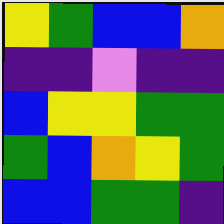[["yellow", "green", "blue", "blue", "orange"], ["indigo", "indigo", "violet", "indigo", "indigo"], ["blue", "yellow", "yellow", "green", "green"], ["green", "blue", "orange", "yellow", "green"], ["blue", "blue", "green", "green", "indigo"]]